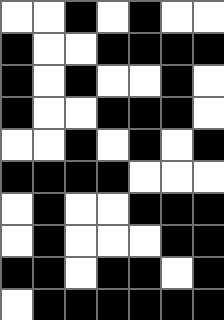[["white", "white", "black", "white", "black", "white", "white"], ["black", "white", "white", "black", "black", "black", "black"], ["black", "white", "black", "white", "white", "black", "white"], ["black", "white", "white", "black", "black", "black", "white"], ["white", "white", "black", "white", "black", "white", "black"], ["black", "black", "black", "black", "white", "white", "white"], ["white", "black", "white", "white", "black", "black", "black"], ["white", "black", "white", "white", "white", "black", "black"], ["black", "black", "white", "black", "black", "white", "black"], ["white", "black", "black", "black", "black", "black", "black"]]